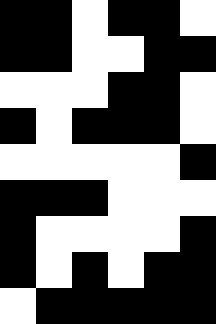[["black", "black", "white", "black", "black", "white"], ["black", "black", "white", "white", "black", "black"], ["white", "white", "white", "black", "black", "white"], ["black", "white", "black", "black", "black", "white"], ["white", "white", "white", "white", "white", "black"], ["black", "black", "black", "white", "white", "white"], ["black", "white", "white", "white", "white", "black"], ["black", "white", "black", "white", "black", "black"], ["white", "black", "black", "black", "black", "black"]]